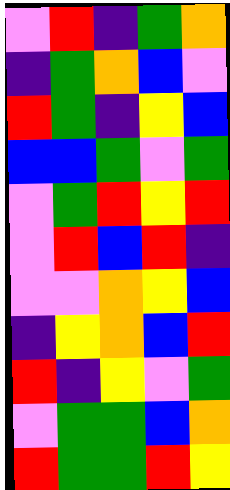[["violet", "red", "indigo", "green", "orange"], ["indigo", "green", "orange", "blue", "violet"], ["red", "green", "indigo", "yellow", "blue"], ["blue", "blue", "green", "violet", "green"], ["violet", "green", "red", "yellow", "red"], ["violet", "red", "blue", "red", "indigo"], ["violet", "violet", "orange", "yellow", "blue"], ["indigo", "yellow", "orange", "blue", "red"], ["red", "indigo", "yellow", "violet", "green"], ["violet", "green", "green", "blue", "orange"], ["red", "green", "green", "red", "yellow"]]